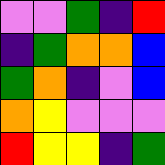[["violet", "violet", "green", "indigo", "red"], ["indigo", "green", "orange", "orange", "blue"], ["green", "orange", "indigo", "violet", "blue"], ["orange", "yellow", "violet", "violet", "violet"], ["red", "yellow", "yellow", "indigo", "green"]]